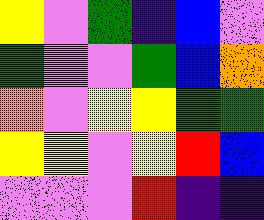[["yellow", "violet", "green", "indigo", "blue", "violet"], ["green", "violet", "violet", "green", "blue", "orange"], ["orange", "violet", "yellow", "yellow", "green", "green"], ["yellow", "yellow", "violet", "yellow", "red", "blue"], ["violet", "violet", "violet", "red", "indigo", "indigo"]]